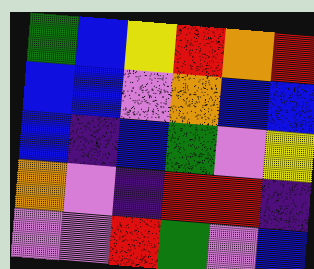[["green", "blue", "yellow", "red", "orange", "red"], ["blue", "blue", "violet", "orange", "blue", "blue"], ["blue", "indigo", "blue", "green", "violet", "yellow"], ["orange", "violet", "indigo", "red", "red", "indigo"], ["violet", "violet", "red", "green", "violet", "blue"]]